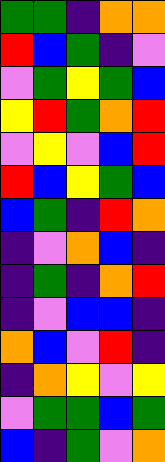[["green", "green", "indigo", "orange", "orange"], ["red", "blue", "green", "indigo", "violet"], ["violet", "green", "yellow", "green", "blue"], ["yellow", "red", "green", "orange", "red"], ["violet", "yellow", "violet", "blue", "red"], ["red", "blue", "yellow", "green", "blue"], ["blue", "green", "indigo", "red", "orange"], ["indigo", "violet", "orange", "blue", "indigo"], ["indigo", "green", "indigo", "orange", "red"], ["indigo", "violet", "blue", "blue", "indigo"], ["orange", "blue", "violet", "red", "indigo"], ["indigo", "orange", "yellow", "violet", "yellow"], ["violet", "green", "green", "blue", "green"], ["blue", "indigo", "green", "violet", "orange"]]